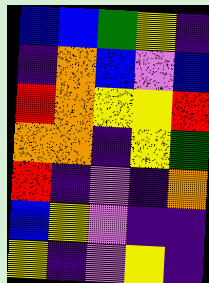[["blue", "blue", "green", "yellow", "indigo"], ["indigo", "orange", "blue", "violet", "blue"], ["red", "orange", "yellow", "yellow", "red"], ["orange", "orange", "indigo", "yellow", "green"], ["red", "indigo", "violet", "indigo", "orange"], ["blue", "yellow", "violet", "indigo", "indigo"], ["yellow", "indigo", "violet", "yellow", "indigo"]]